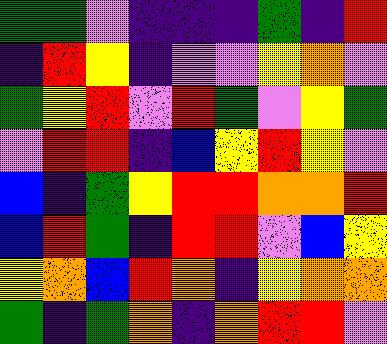[["green", "green", "violet", "indigo", "indigo", "indigo", "green", "indigo", "red"], ["indigo", "red", "yellow", "indigo", "violet", "violet", "yellow", "orange", "violet"], ["green", "yellow", "red", "violet", "red", "green", "violet", "yellow", "green"], ["violet", "red", "red", "indigo", "blue", "yellow", "red", "yellow", "violet"], ["blue", "indigo", "green", "yellow", "red", "red", "orange", "orange", "red"], ["blue", "red", "green", "indigo", "red", "red", "violet", "blue", "yellow"], ["yellow", "orange", "blue", "red", "orange", "indigo", "yellow", "orange", "orange"], ["green", "indigo", "green", "orange", "indigo", "orange", "red", "red", "violet"]]